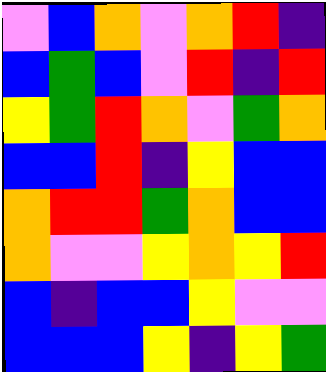[["violet", "blue", "orange", "violet", "orange", "red", "indigo"], ["blue", "green", "blue", "violet", "red", "indigo", "red"], ["yellow", "green", "red", "orange", "violet", "green", "orange"], ["blue", "blue", "red", "indigo", "yellow", "blue", "blue"], ["orange", "red", "red", "green", "orange", "blue", "blue"], ["orange", "violet", "violet", "yellow", "orange", "yellow", "red"], ["blue", "indigo", "blue", "blue", "yellow", "violet", "violet"], ["blue", "blue", "blue", "yellow", "indigo", "yellow", "green"]]